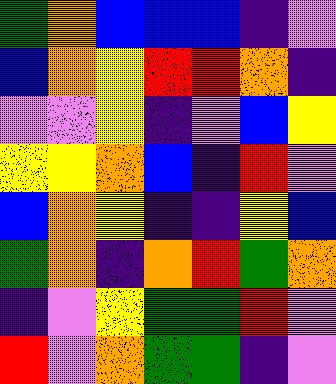[["green", "orange", "blue", "blue", "blue", "indigo", "violet"], ["blue", "orange", "yellow", "red", "red", "orange", "indigo"], ["violet", "violet", "yellow", "indigo", "violet", "blue", "yellow"], ["yellow", "yellow", "orange", "blue", "indigo", "red", "violet"], ["blue", "orange", "yellow", "indigo", "indigo", "yellow", "blue"], ["green", "orange", "indigo", "orange", "red", "green", "orange"], ["indigo", "violet", "yellow", "green", "green", "red", "violet"], ["red", "violet", "orange", "green", "green", "indigo", "violet"]]